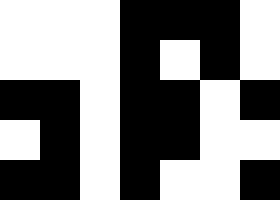[["white", "white", "white", "black", "black", "black", "white"], ["white", "white", "white", "black", "white", "black", "white"], ["black", "black", "white", "black", "black", "white", "black"], ["white", "black", "white", "black", "black", "white", "white"], ["black", "black", "white", "black", "white", "white", "black"]]